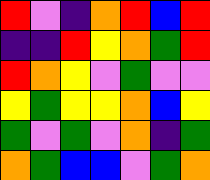[["red", "violet", "indigo", "orange", "red", "blue", "red"], ["indigo", "indigo", "red", "yellow", "orange", "green", "red"], ["red", "orange", "yellow", "violet", "green", "violet", "violet"], ["yellow", "green", "yellow", "yellow", "orange", "blue", "yellow"], ["green", "violet", "green", "violet", "orange", "indigo", "green"], ["orange", "green", "blue", "blue", "violet", "green", "orange"]]